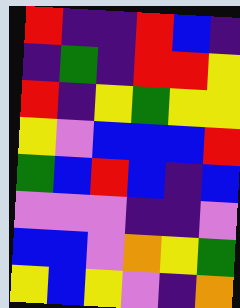[["red", "indigo", "indigo", "red", "blue", "indigo"], ["indigo", "green", "indigo", "red", "red", "yellow"], ["red", "indigo", "yellow", "green", "yellow", "yellow"], ["yellow", "violet", "blue", "blue", "blue", "red"], ["green", "blue", "red", "blue", "indigo", "blue"], ["violet", "violet", "violet", "indigo", "indigo", "violet"], ["blue", "blue", "violet", "orange", "yellow", "green"], ["yellow", "blue", "yellow", "violet", "indigo", "orange"]]